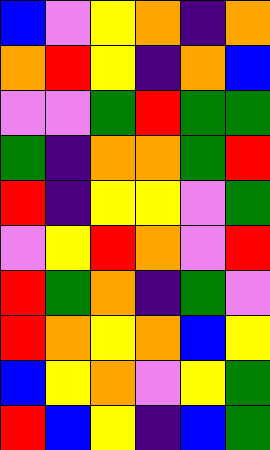[["blue", "violet", "yellow", "orange", "indigo", "orange"], ["orange", "red", "yellow", "indigo", "orange", "blue"], ["violet", "violet", "green", "red", "green", "green"], ["green", "indigo", "orange", "orange", "green", "red"], ["red", "indigo", "yellow", "yellow", "violet", "green"], ["violet", "yellow", "red", "orange", "violet", "red"], ["red", "green", "orange", "indigo", "green", "violet"], ["red", "orange", "yellow", "orange", "blue", "yellow"], ["blue", "yellow", "orange", "violet", "yellow", "green"], ["red", "blue", "yellow", "indigo", "blue", "green"]]